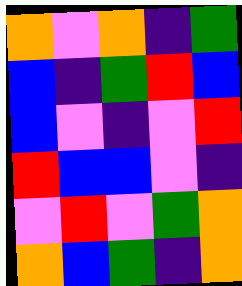[["orange", "violet", "orange", "indigo", "green"], ["blue", "indigo", "green", "red", "blue"], ["blue", "violet", "indigo", "violet", "red"], ["red", "blue", "blue", "violet", "indigo"], ["violet", "red", "violet", "green", "orange"], ["orange", "blue", "green", "indigo", "orange"]]